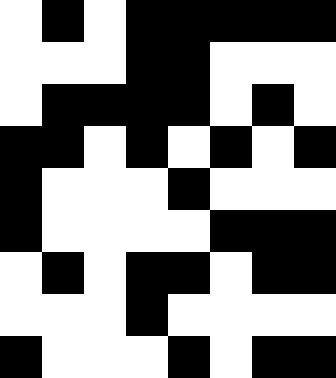[["white", "black", "white", "black", "black", "black", "black", "black"], ["white", "white", "white", "black", "black", "white", "white", "white"], ["white", "black", "black", "black", "black", "white", "black", "white"], ["black", "black", "white", "black", "white", "black", "white", "black"], ["black", "white", "white", "white", "black", "white", "white", "white"], ["black", "white", "white", "white", "white", "black", "black", "black"], ["white", "black", "white", "black", "black", "white", "black", "black"], ["white", "white", "white", "black", "white", "white", "white", "white"], ["black", "white", "white", "white", "black", "white", "black", "black"]]